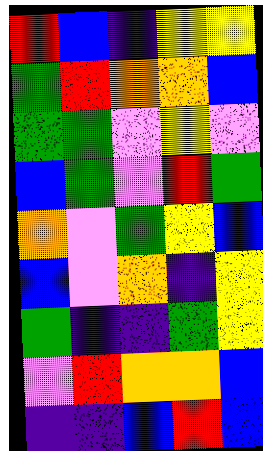[["red", "blue", "indigo", "yellow", "yellow"], ["green", "red", "orange", "orange", "blue"], ["green", "green", "violet", "yellow", "violet"], ["blue", "green", "violet", "red", "green"], ["orange", "violet", "green", "yellow", "blue"], ["blue", "violet", "orange", "indigo", "yellow"], ["green", "indigo", "indigo", "green", "yellow"], ["violet", "red", "orange", "orange", "blue"], ["indigo", "indigo", "blue", "red", "blue"]]